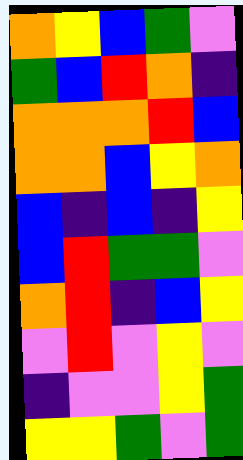[["orange", "yellow", "blue", "green", "violet"], ["green", "blue", "red", "orange", "indigo"], ["orange", "orange", "orange", "red", "blue"], ["orange", "orange", "blue", "yellow", "orange"], ["blue", "indigo", "blue", "indigo", "yellow"], ["blue", "red", "green", "green", "violet"], ["orange", "red", "indigo", "blue", "yellow"], ["violet", "red", "violet", "yellow", "violet"], ["indigo", "violet", "violet", "yellow", "green"], ["yellow", "yellow", "green", "violet", "green"]]